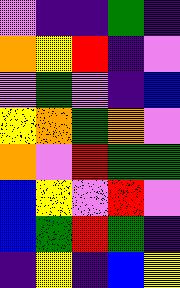[["violet", "indigo", "indigo", "green", "indigo"], ["orange", "yellow", "red", "indigo", "violet"], ["violet", "green", "violet", "indigo", "blue"], ["yellow", "orange", "green", "orange", "violet"], ["orange", "violet", "red", "green", "green"], ["blue", "yellow", "violet", "red", "violet"], ["blue", "green", "red", "green", "indigo"], ["indigo", "yellow", "indigo", "blue", "yellow"]]